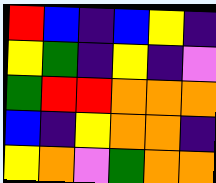[["red", "blue", "indigo", "blue", "yellow", "indigo"], ["yellow", "green", "indigo", "yellow", "indigo", "violet"], ["green", "red", "red", "orange", "orange", "orange"], ["blue", "indigo", "yellow", "orange", "orange", "indigo"], ["yellow", "orange", "violet", "green", "orange", "orange"]]